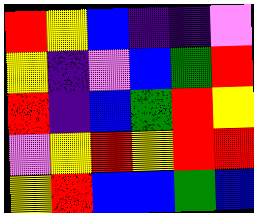[["red", "yellow", "blue", "indigo", "indigo", "violet"], ["yellow", "indigo", "violet", "blue", "green", "red"], ["red", "indigo", "blue", "green", "red", "yellow"], ["violet", "yellow", "red", "yellow", "red", "red"], ["yellow", "red", "blue", "blue", "green", "blue"]]